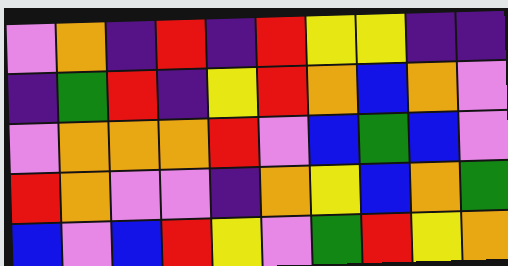[["violet", "orange", "indigo", "red", "indigo", "red", "yellow", "yellow", "indigo", "indigo"], ["indigo", "green", "red", "indigo", "yellow", "red", "orange", "blue", "orange", "violet"], ["violet", "orange", "orange", "orange", "red", "violet", "blue", "green", "blue", "violet"], ["red", "orange", "violet", "violet", "indigo", "orange", "yellow", "blue", "orange", "green"], ["blue", "violet", "blue", "red", "yellow", "violet", "green", "red", "yellow", "orange"]]